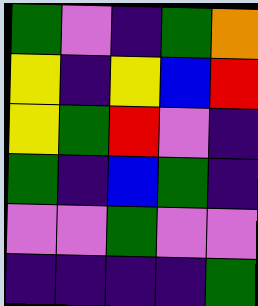[["green", "violet", "indigo", "green", "orange"], ["yellow", "indigo", "yellow", "blue", "red"], ["yellow", "green", "red", "violet", "indigo"], ["green", "indigo", "blue", "green", "indigo"], ["violet", "violet", "green", "violet", "violet"], ["indigo", "indigo", "indigo", "indigo", "green"]]